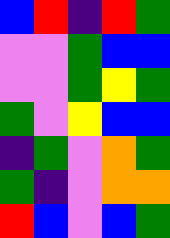[["blue", "red", "indigo", "red", "green"], ["violet", "violet", "green", "blue", "blue"], ["violet", "violet", "green", "yellow", "green"], ["green", "violet", "yellow", "blue", "blue"], ["indigo", "green", "violet", "orange", "green"], ["green", "indigo", "violet", "orange", "orange"], ["red", "blue", "violet", "blue", "green"]]